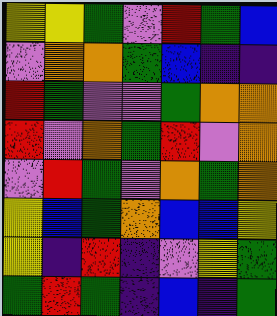[["yellow", "yellow", "green", "violet", "red", "green", "blue"], ["violet", "orange", "orange", "green", "blue", "indigo", "indigo"], ["red", "green", "violet", "violet", "green", "orange", "orange"], ["red", "violet", "orange", "green", "red", "violet", "orange"], ["violet", "red", "green", "violet", "orange", "green", "orange"], ["yellow", "blue", "green", "orange", "blue", "blue", "yellow"], ["yellow", "indigo", "red", "indigo", "violet", "yellow", "green"], ["green", "red", "green", "indigo", "blue", "indigo", "green"]]